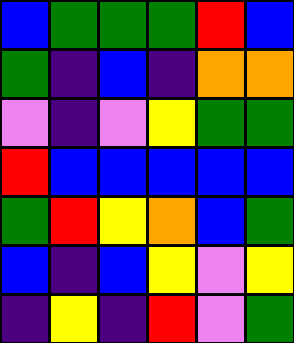[["blue", "green", "green", "green", "red", "blue"], ["green", "indigo", "blue", "indigo", "orange", "orange"], ["violet", "indigo", "violet", "yellow", "green", "green"], ["red", "blue", "blue", "blue", "blue", "blue"], ["green", "red", "yellow", "orange", "blue", "green"], ["blue", "indigo", "blue", "yellow", "violet", "yellow"], ["indigo", "yellow", "indigo", "red", "violet", "green"]]